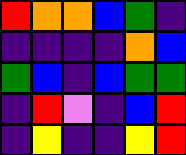[["red", "orange", "orange", "blue", "green", "indigo"], ["indigo", "indigo", "indigo", "indigo", "orange", "blue"], ["green", "blue", "indigo", "blue", "green", "green"], ["indigo", "red", "violet", "indigo", "blue", "red"], ["indigo", "yellow", "indigo", "indigo", "yellow", "red"]]